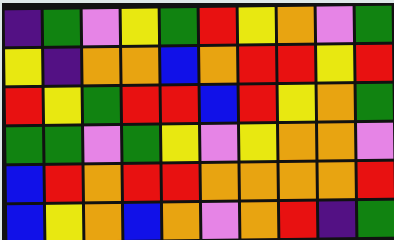[["indigo", "green", "violet", "yellow", "green", "red", "yellow", "orange", "violet", "green"], ["yellow", "indigo", "orange", "orange", "blue", "orange", "red", "red", "yellow", "red"], ["red", "yellow", "green", "red", "red", "blue", "red", "yellow", "orange", "green"], ["green", "green", "violet", "green", "yellow", "violet", "yellow", "orange", "orange", "violet"], ["blue", "red", "orange", "red", "red", "orange", "orange", "orange", "orange", "red"], ["blue", "yellow", "orange", "blue", "orange", "violet", "orange", "red", "indigo", "green"]]